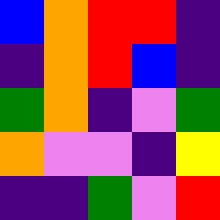[["blue", "orange", "red", "red", "indigo"], ["indigo", "orange", "red", "blue", "indigo"], ["green", "orange", "indigo", "violet", "green"], ["orange", "violet", "violet", "indigo", "yellow"], ["indigo", "indigo", "green", "violet", "red"]]